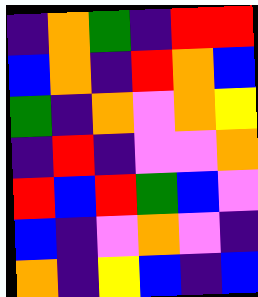[["indigo", "orange", "green", "indigo", "red", "red"], ["blue", "orange", "indigo", "red", "orange", "blue"], ["green", "indigo", "orange", "violet", "orange", "yellow"], ["indigo", "red", "indigo", "violet", "violet", "orange"], ["red", "blue", "red", "green", "blue", "violet"], ["blue", "indigo", "violet", "orange", "violet", "indigo"], ["orange", "indigo", "yellow", "blue", "indigo", "blue"]]